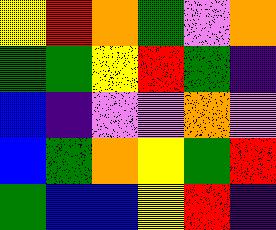[["yellow", "red", "orange", "green", "violet", "orange"], ["green", "green", "yellow", "red", "green", "indigo"], ["blue", "indigo", "violet", "violet", "orange", "violet"], ["blue", "green", "orange", "yellow", "green", "red"], ["green", "blue", "blue", "yellow", "red", "indigo"]]